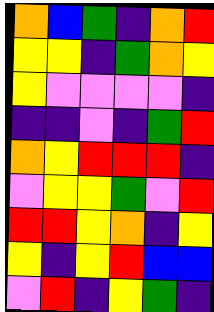[["orange", "blue", "green", "indigo", "orange", "red"], ["yellow", "yellow", "indigo", "green", "orange", "yellow"], ["yellow", "violet", "violet", "violet", "violet", "indigo"], ["indigo", "indigo", "violet", "indigo", "green", "red"], ["orange", "yellow", "red", "red", "red", "indigo"], ["violet", "yellow", "yellow", "green", "violet", "red"], ["red", "red", "yellow", "orange", "indigo", "yellow"], ["yellow", "indigo", "yellow", "red", "blue", "blue"], ["violet", "red", "indigo", "yellow", "green", "indigo"]]